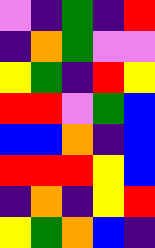[["violet", "indigo", "green", "indigo", "red"], ["indigo", "orange", "green", "violet", "violet"], ["yellow", "green", "indigo", "red", "yellow"], ["red", "red", "violet", "green", "blue"], ["blue", "blue", "orange", "indigo", "blue"], ["red", "red", "red", "yellow", "blue"], ["indigo", "orange", "indigo", "yellow", "red"], ["yellow", "green", "orange", "blue", "indigo"]]